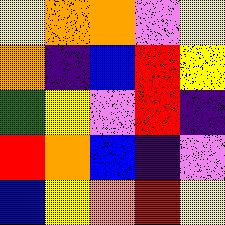[["yellow", "orange", "orange", "violet", "yellow"], ["orange", "indigo", "blue", "red", "yellow"], ["green", "yellow", "violet", "red", "indigo"], ["red", "orange", "blue", "indigo", "violet"], ["blue", "yellow", "orange", "red", "yellow"]]